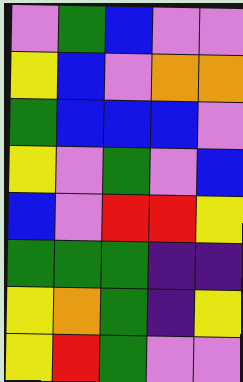[["violet", "green", "blue", "violet", "violet"], ["yellow", "blue", "violet", "orange", "orange"], ["green", "blue", "blue", "blue", "violet"], ["yellow", "violet", "green", "violet", "blue"], ["blue", "violet", "red", "red", "yellow"], ["green", "green", "green", "indigo", "indigo"], ["yellow", "orange", "green", "indigo", "yellow"], ["yellow", "red", "green", "violet", "violet"]]